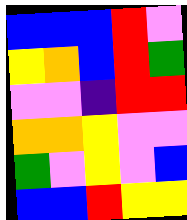[["blue", "blue", "blue", "red", "violet"], ["yellow", "orange", "blue", "red", "green"], ["violet", "violet", "indigo", "red", "red"], ["orange", "orange", "yellow", "violet", "violet"], ["green", "violet", "yellow", "violet", "blue"], ["blue", "blue", "red", "yellow", "yellow"]]